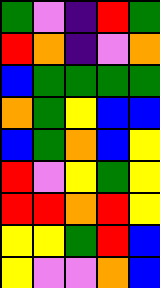[["green", "violet", "indigo", "red", "green"], ["red", "orange", "indigo", "violet", "orange"], ["blue", "green", "green", "green", "green"], ["orange", "green", "yellow", "blue", "blue"], ["blue", "green", "orange", "blue", "yellow"], ["red", "violet", "yellow", "green", "yellow"], ["red", "red", "orange", "red", "yellow"], ["yellow", "yellow", "green", "red", "blue"], ["yellow", "violet", "violet", "orange", "blue"]]